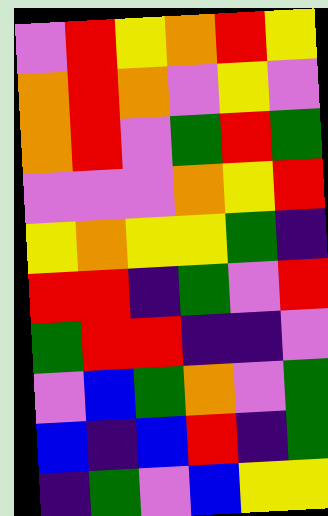[["violet", "red", "yellow", "orange", "red", "yellow"], ["orange", "red", "orange", "violet", "yellow", "violet"], ["orange", "red", "violet", "green", "red", "green"], ["violet", "violet", "violet", "orange", "yellow", "red"], ["yellow", "orange", "yellow", "yellow", "green", "indigo"], ["red", "red", "indigo", "green", "violet", "red"], ["green", "red", "red", "indigo", "indigo", "violet"], ["violet", "blue", "green", "orange", "violet", "green"], ["blue", "indigo", "blue", "red", "indigo", "green"], ["indigo", "green", "violet", "blue", "yellow", "yellow"]]